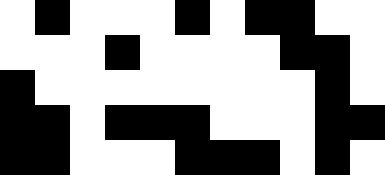[["white", "black", "white", "white", "white", "black", "white", "black", "black", "white", "white"], ["white", "white", "white", "black", "white", "white", "white", "white", "black", "black", "white"], ["black", "white", "white", "white", "white", "white", "white", "white", "white", "black", "white"], ["black", "black", "white", "black", "black", "black", "white", "white", "white", "black", "black"], ["black", "black", "white", "white", "white", "black", "black", "black", "white", "black", "white"]]